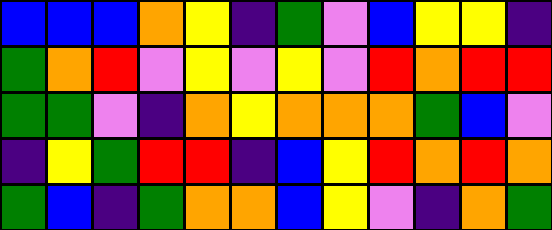[["blue", "blue", "blue", "orange", "yellow", "indigo", "green", "violet", "blue", "yellow", "yellow", "indigo"], ["green", "orange", "red", "violet", "yellow", "violet", "yellow", "violet", "red", "orange", "red", "red"], ["green", "green", "violet", "indigo", "orange", "yellow", "orange", "orange", "orange", "green", "blue", "violet"], ["indigo", "yellow", "green", "red", "red", "indigo", "blue", "yellow", "red", "orange", "red", "orange"], ["green", "blue", "indigo", "green", "orange", "orange", "blue", "yellow", "violet", "indigo", "orange", "green"]]